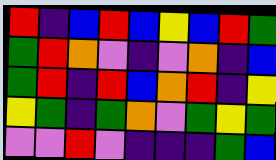[["red", "indigo", "blue", "red", "blue", "yellow", "blue", "red", "green"], ["green", "red", "orange", "violet", "indigo", "violet", "orange", "indigo", "blue"], ["green", "red", "indigo", "red", "blue", "orange", "red", "indigo", "yellow"], ["yellow", "green", "indigo", "green", "orange", "violet", "green", "yellow", "green"], ["violet", "violet", "red", "violet", "indigo", "indigo", "indigo", "green", "blue"]]